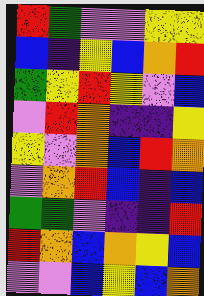[["red", "green", "violet", "violet", "yellow", "yellow"], ["blue", "indigo", "yellow", "blue", "orange", "red"], ["green", "yellow", "red", "yellow", "violet", "blue"], ["violet", "red", "orange", "indigo", "indigo", "yellow"], ["yellow", "violet", "orange", "blue", "red", "orange"], ["violet", "orange", "red", "blue", "indigo", "blue"], ["green", "green", "violet", "indigo", "indigo", "red"], ["red", "orange", "blue", "orange", "yellow", "blue"], ["violet", "violet", "blue", "yellow", "blue", "orange"]]